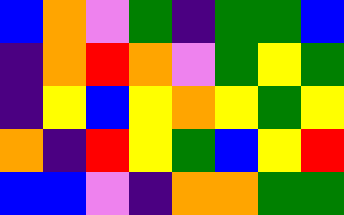[["blue", "orange", "violet", "green", "indigo", "green", "green", "blue"], ["indigo", "orange", "red", "orange", "violet", "green", "yellow", "green"], ["indigo", "yellow", "blue", "yellow", "orange", "yellow", "green", "yellow"], ["orange", "indigo", "red", "yellow", "green", "blue", "yellow", "red"], ["blue", "blue", "violet", "indigo", "orange", "orange", "green", "green"]]